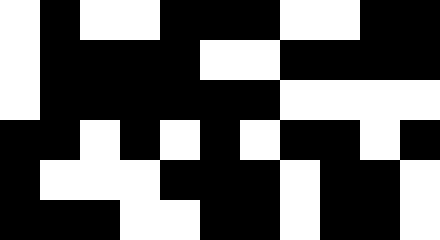[["white", "black", "white", "white", "black", "black", "black", "white", "white", "black", "black"], ["white", "black", "black", "black", "black", "white", "white", "black", "black", "black", "black"], ["white", "black", "black", "black", "black", "black", "black", "white", "white", "white", "white"], ["black", "black", "white", "black", "white", "black", "white", "black", "black", "white", "black"], ["black", "white", "white", "white", "black", "black", "black", "white", "black", "black", "white"], ["black", "black", "black", "white", "white", "black", "black", "white", "black", "black", "white"]]